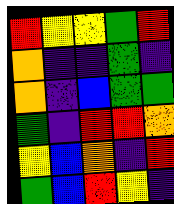[["red", "yellow", "yellow", "green", "red"], ["orange", "indigo", "indigo", "green", "indigo"], ["orange", "indigo", "blue", "green", "green"], ["green", "indigo", "red", "red", "orange"], ["yellow", "blue", "orange", "indigo", "red"], ["green", "blue", "red", "yellow", "indigo"]]